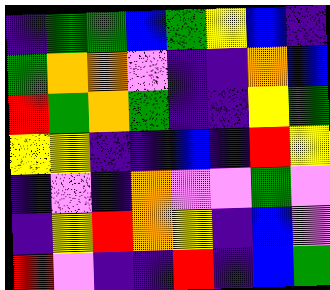[["indigo", "green", "green", "blue", "green", "yellow", "blue", "indigo"], ["green", "orange", "orange", "violet", "indigo", "indigo", "orange", "blue"], ["red", "green", "orange", "green", "indigo", "indigo", "yellow", "green"], ["yellow", "yellow", "indigo", "indigo", "blue", "indigo", "red", "yellow"], ["indigo", "violet", "indigo", "orange", "violet", "violet", "green", "violet"], ["indigo", "yellow", "red", "orange", "yellow", "indigo", "blue", "violet"], ["red", "violet", "indigo", "indigo", "red", "indigo", "blue", "green"]]